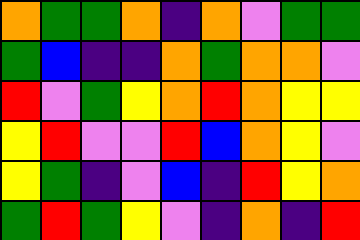[["orange", "green", "green", "orange", "indigo", "orange", "violet", "green", "green"], ["green", "blue", "indigo", "indigo", "orange", "green", "orange", "orange", "violet"], ["red", "violet", "green", "yellow", "orange", "red", "orange", "yellow", "yellow"], ["yellow", "red", "violet", "violet", "red", "blue", "orange", "yellow", "violet"], ["yellow", "green", "indigo", "violet", "blue", "indigo", "red", "yellow", "orange"], ["green", "red", "green", "yellow", "violet", "indigo", "orange", "indigo", "red"]]